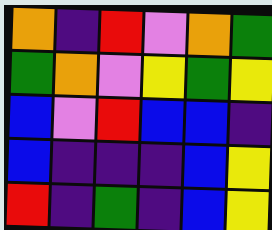[["orange", "indigo", "red", "violet", "orange", "green"], ["green", "orange", "violet", "yellow", "green", "yellow"], ["blue", "violet", "red", "blue", "blue", "indigo"], ["blue", "indigo", "indigo", "indigo", "blue", "yellow"], ["red", "indigo", "green", "indigo", "blue", "yellow"]]